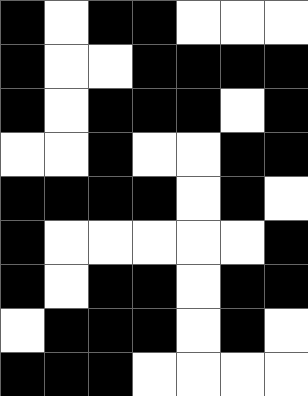[["black", "white", "black", "black", "white", "white", "white"], ["black", "white", "white", "black", "black", "black", "black"], ["black", "white", "black", "black", "black", "white", "black"], ["white", "white", "black", "white", "white", "black", "black"], ["black", "black", "black", "black", "white", "black", "white"], ["black", "white", "white", "white", "white", "white", "black"], ["black", "white", "black", "black", "white", "black", "black"], ["white", "black", "black", "black", "white", "black", "white"], ["black", "black", "black", "white", "white", "white", "white"]]